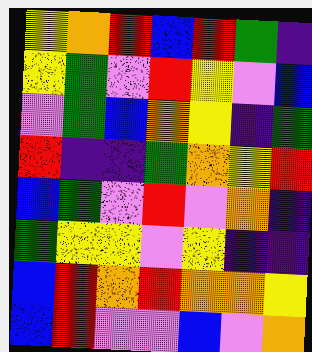[["yellow", "orange", "red", "blue", "red", "green", "indigo"], ["yellow", "green", "violet", "red", "yellow", "violet", "blue"], ["violet", "green", "blue", "orange", "yellow", "indigo", "green"], ["red", "indigo", "indigo", "green", "orange", "yellow", "red"], ["blue", "green", "violet", "red", "violet", "orange", "indigo"], ["green", "yellow", "yellow", "violet", "yellow", "indigo", "indigo"], ["blue", "red", "orange", "red", "orange", "orange", "yellow"], ["blue", "red", "violet", "violet", "blue", "violet", "orange"]]